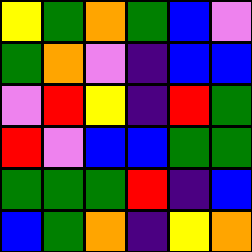[["yellow", "green", "orange", "green", "blue", "violet"], ["green", "orange", "violet", "indigo", "blue", "blue"], ["violet", "red", "yellow", "indigo", "red", "green"], ["red", "violet", "blue", "blue", "green", "green"], ["green", "green", "green", "red", "indigo", "blue"], ["blue", "green", "orange", "indigo", "yellow", "orange"]]